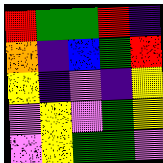[["red", "green", "green", "red", "indigo"], ["orange", "indigo", "blue", "green", "red"], ["yellow", "indigo", "violet", "indigo", "yellow"], ["violet", "yellow", "violet", "green", "yellow"], ["violet", "yellow", "green", "green", "violet"]]